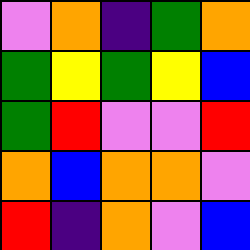[["violet", "orange", "indigo", "green", "orange"], ["green", "yellow", "green", "yellow", "blue"], ["green", "red", "violet", "violet", "red"], ["orange", "blue", "orange", "orange", "violet"], ["red", "indigo", "orange", "violet", "blue"]]